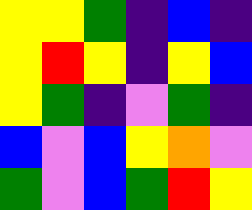[["yellow", "yellow", "green", "indigo", "blue", "indigo"], ["yellow", "red", "yellow", "indigo", "yellow", "blue"], ["yellow", "green", "indigo", "violet", "green", "indigo"], ["blue", "violet", "blue", "yellow", "orange", "violet"], ["green", "violet", "blue", "green", "red", "yellow"]]